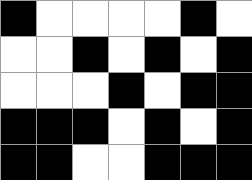[["black", "white", "white", "white", "white", "black", "white"], ["white", "white", "black", "white", "black", "white", "black"], ["white", "white", "white", "black", "white", "black", "black"], ["black", "black", "black", "white", "black", "white", "black"], ["black", "black", "white", "white", "black", "black", "black"]]